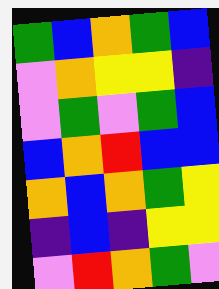[["green", "blue", "orange", "green", "blue"], ["violet", "orange", "yellow", "yellow", "indigo"], ["violet", "green", "violet", "green", "blue"], ["blue", "orange", "red", "blue", "blue"], ["orange", "blue", "orange", "green", "yellow"], ["indigo", "blue", "indigo", "yellow", "yellow"], ["violet", "red", "orange", "green", "violet"]]